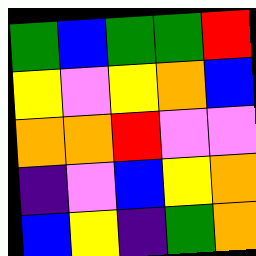[["green", "blue", "green", "green", "red"], ["yellow", "violet", "yellow", "orange", "blue"], ["orange", "orange", "red", "violet", "violet"], ["indigo", "violet", "blue", "yellow", "orange"], ["blue", "yellow", "indigo", "green", "orange"]]